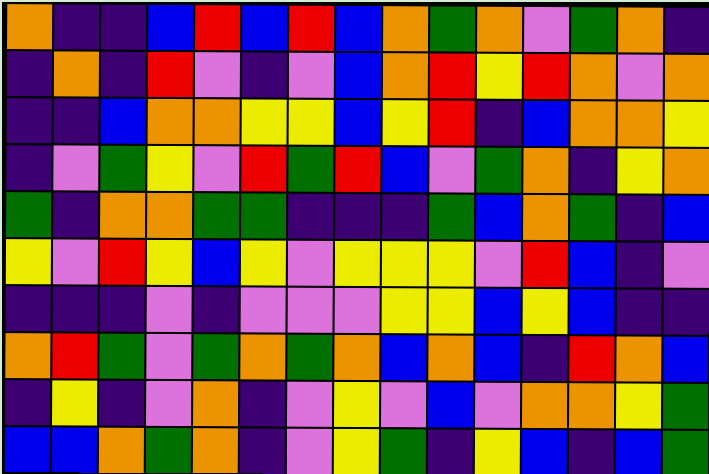[["orange", "indigo", "indigo", "blue", "red", "blue", "red", "blue", "orange", "green", "orange", "violet", "green", "orange", "indigo"], ["indigo", "orange", "indigo", "red", "violet", "indigo", "violet", "blue", "orange", "red", "yellow", "red", "orange", "violet", "orange"], ["indigo", "indigo", "blue", "orange", "orange", "yellow", "yellow", "blue", "yellow", "red", "indigo", "blue", "orange", "orange", "yellow"], ["indigo", "violet", "green", "yellow", "violet", "red", "green", "red", "blue", "violet", "green", "orange", "indigo", "yellow", "orange"], ["green", "indigo", "orange", "orange", "green", "green", "indigo", "indigo", "indigo", "green", "blue", "orange", "green", "indigo", "blue"], ["yellow", "violet", "red", "yellow", "blue", "yellow", "violet", "yellow", "yellow", "yellow", "violet", "red", "blue", "indigo", "violet"], ["indigo", "indigo", "indigo", "violet", "indigo", "violet", "violet", "violet", "yellow", "yellow", "blue", "yellow", "blue", "indigo", "indigo"], ["orange", "red", "green", "violet", "green", "orange", "green", "orange", "blue", "orange", "blue", "indigo", "red", "orange", "blue"], ["indigo", "yellow", "indigo", "violet", "orange", "indigo", "violet", "yellow", "violet", "blue", "violet", "orange", "orange", "yellow", "green"], ["blue", "blue", "orange", "green", "orange", "indigo", "violet", "yellow", "green", "indigo", "yellow", "blue", "indigo", "blue", "green"]]